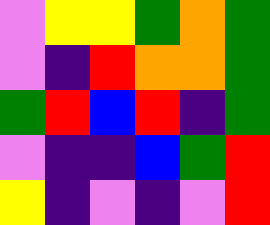[["violet", "yellow", "yellow", "green", "orange", "green"], ["violet", "indigo", "red", "orange", "orange", "green"], ["green", "red", "blue", "red", "indigo", "green"], ["violet", "indigo", "indigo", "blue", "green", "red"], ["yellow", "indigo", "violet", "indigo", "violet", "red"]]